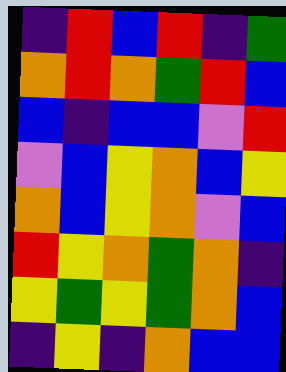[["indigo", "red", "blue", "red", "indigo", "green"], ["orange", "red", "orange", "green", "red", "blue"], ["blue", "indigo", "blue", "blue", "violet", "red"], ["violet", "blue", "yellow", "orange", "blue", "yellow"], ["orange", "blue", "yellow", "orange", "violet", "blue"], ["red", "yellow", "orange", "green", "orange", "indigo"], ["yellow", "green", "yellow", "green", "orange", "blue"], ["indigo", "yellow", "indigo", "orange", "blue", "blue"]]